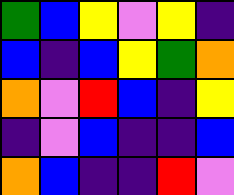[["green", "blue", "yellow", "violet", "yellow", "indigo"], ["blue", "indigo", "blue", "yellow", "green", "orange"], ["orange", "violet", "red", "blue", "indigo", "yellow"], ["indigo", "violet", "blue", "indigo", "indigo", "blue"], ["orange", "blue", "indigo", "indigo", "red", "violet"]]